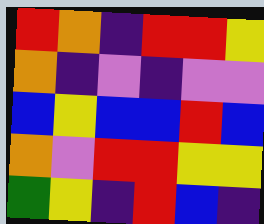[["red", "orange", "indigo", "red", "red", "yellow"], ["orange", "indigo", "violet", "indigo", "violet", "violet"], ["blue", "yellow", "blue", "blue", "red", "blue"], ["orange", "violet", "red", "red", "yellow", "yellow"], ["green", "yellow", "indigo", "red", "blue", "indigo"]]